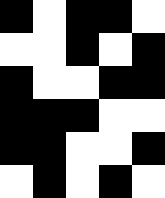[["black", "white", "black", "black", "white"], ["white", "white", "black", "white", "black"], ["black", "white", "white", "black", "black"], ["black", "black", "black", "white", "white"], ["black", "black", "white", "white", "black"], ["white", "black", "white", "black", "white"]]